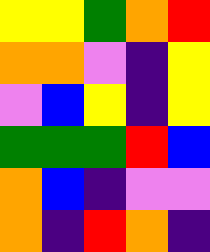[["yellow", "yellow", "green", "orange", "red"], ["orange", "orange", "violet", "indigo", "yellow"], ["violet", "blue", "yellow", "indigo", "yellow"], ["green", "green", "green", "red", "blue"], ["orange", "blue", "indigo", "violet", "violet"], ["orange", "indigo", "red", "orange", "indigo"]]